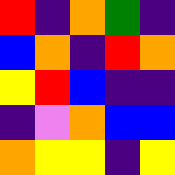[["red", "indigo", "orange", "green", "indigo"], ["blue", "orange", "indigo", "red", "orange"], ["yellow", "red", "blue", "indigo", "indigo"], ["indigo", "violet", "orange", "blue", "blue"], ["orange", "yellow", "yellow", "indigo", "yellow"]]